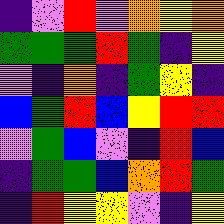[["indigo", "violet", "red", "violet", "orange", "yellow", "orange"], ["green", "green", "green", "red", "green", "indigo", "yellow"], ["violet", "indigo", "orange", "indigo", "green", "yellow", "indigo"], ["blue", "green", "red", "blue", "yellow", "red", "red"], ["violet", "green", "blue", "violet", "indigo", "red", "blue"], ["indigo", "green", "green", "blue", "orange", "red", "green"], ["indigo", "red", "yellow", "yellow", "violet", "indigo", "yellow"]]